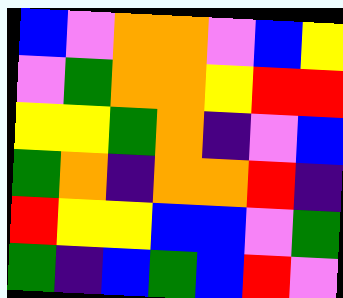[["blue", "violet", "orange", "orange", "violet", "blue", "yellow"], ["violet", "green", "orange", "orange", "yellow", "red", "red"], ["yellow", "yellow", "green", "orange", "indigo", "violet", "blue"], ["green", "orange", "indigo", "orange", "orange", "red", "indigo"], ["red", "yellow", "yellow", "blue", "blue", "violet", "green"], ["green", "indigo", "blue", "green", "blue", "red", "violet"]]